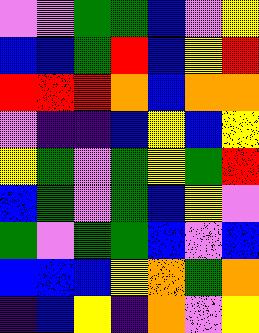[["violet", "violet", "green", "green", "blue", "violet", "yellow"], ["blue", "blue", "green", "red", "blue", "yellow", "red"], ["red", "red", "red", "orange", "blue", "orange", "orange"], ["violet", "indigo", "indigo", "blue", "yellow", "blue", "yellow"], ["yellow", "green", "violet", "green", "yellow", "green", "red"], ["blue", "green", "violet", "green", "blue", "yellow", "violet"], ["green", "violet", "green", "green", "blue", "violet", "blue"], ["blue", "blue", "blue", "yellow", "orange", "green", "orange"], ["indigo", "blue", "yellow", "indigo", "orange", "violet", "yellow"]]